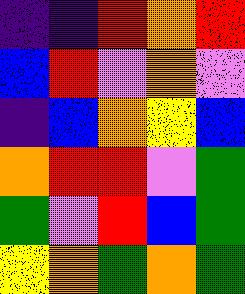[["indigo", "indigo", "red", "orange", "red"], ["blue", "red", "violet", "orange", "violet"], ["indigo", "blue", "orange", "yellow", "blue"], ["orange", "red", "red", "violet", "green"], ["green", "violet", "red", "blue", "green"], ["yellow", "orange", "green", "orange", "green"]]